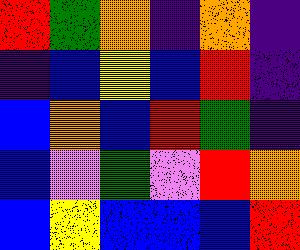[["red", "green", "orange", "indigo", "orange", "indigo"], ["indigo", "blue", "yellow", "blue", "red", "indigo"], ["blue", "orange", "blue", "red", "green", "indigo"], ["blue", "violet", "green", "violet", "red", "orange"], ["blue", "yellow", "blue", "blue", "blue", "red"]]